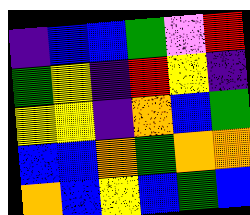[["indigo", "blue", "blue", "green", "violet", "red"], ["green", "yellow", "indigo", "red", "yellow", "indigo"], ["yellow", "yellow", "indigo", "orange", "blue", "green"], ["blue", "blue", "orange", "green", "orange", "orange"], ["orange", "blue", "yellow", "blue", "green", "blue"]]